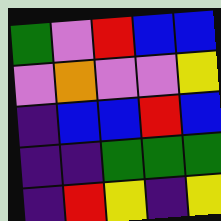[["green", "violet", "red", "blue", "blue"], ["violet", "orange", "violet", "violet", "yellow"], ["indigo", "blue", "blue", "red", "blue"], ["indigo", "indigo", "green", "green", "green"], ["indigo", "red", "yellow", "indigo", "yellow"]]